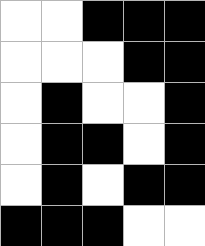[["white", "white", "black", "black", "black"], ["white", "white", "white", "black", "black"], ["white", "black", "white", "white", "black"], ["white", "black", "black", "white", "black"], ["white", "black", "white", "black", "black"], ["black", "black", "black", "white", "white"]]